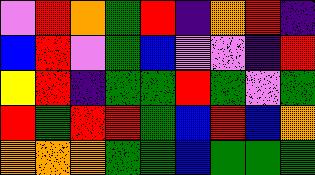[["violet", "red", "orange", "green", "red", "indigo", "orange", "red", "indigo"], ["blue", "red", "violet", "green", "blue", "violet", "violet", "indigo", "red"], ["yellow", "red", "indigo", "green", "green", "red", "green", "violet", "green"], ["red", "green", "red", "red", "green", "blue", "red", "blue", "orange"], ["orange", "orange", "orange", "green", "green", "blue", "green", "green", "green"]]